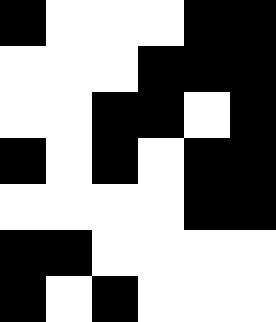[["black", "white", "white", "white", "black", "black"], ["white", "white", "white", "black", "black", "black"], ["white", "white", "black", "black", "white", "black"], ["black", "white", "black", "white", "black", "black"], ["white", "white", "white", "white", "black", "black"], ["black", "black", "white", "white", "white", "white"], ["black", "white", "black", "white", "white", "white"]]